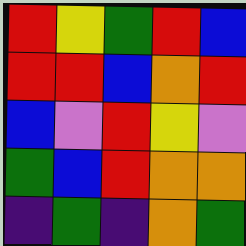[["red", "yellow", "green", "red", "blue"], ["red", "red", "blue", "orange", "red"], ["blue", "violet", "red", "yellow", "violet"], ["green", "blue", "red", "orange", "orange"], ["indigo", "green", "indigo", "orange", "green"]]